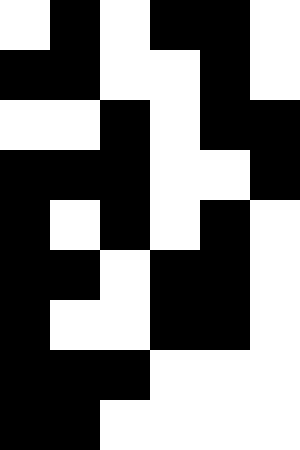[["white", "black", "white", "black", "black", "white"], ["black", "black", "white", "white", "black", "white"], ["white", "white", "black", "white", "black", "black"], ["black", "black", "black", "white", "white", "black"], ["black", "white", "black", "white", "black", "white"], ["black", "black", "white", "black", "black", "white"], ["black", "white", "white", "black", "black", "white"], ["black", "black", "black", "white", "white", "white"], ["black", "black", "white", "white", "white", "white"]]